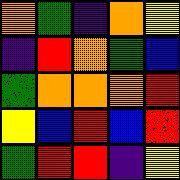[["orange", "green", "indigo", "orange", "yellow"], ["indigo", "red", "orange", "green", "blue"], ["green", "orange", "orange", "orange", "red"], ["yellow", "blue", "red", "blue", "red"], ["green", "red", "red", "indigo", "yellow"]]